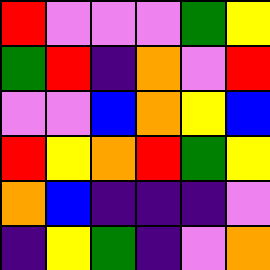[["red", "violet", "violet", "violet", "green", "yellow"], ["green", "red", "indigo", "orange", "violet", "red"], ["violet", "violet", "blue", "orange", "yellow", "blue"], ["red", "yellow", "orange", "red", "green", "yellow"], ["orange", "blue", "indigo", "indigo", "indigo", "violet"], ["indigo", "yellow", "green", "indigo", "violet", "orange"]]